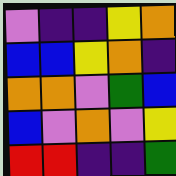[["violet", "indigo", "indigo", "yellow", "orange"], ["blue", "blue", "yellow", "orange", "indigo"], ["orange", "orange", "violet", "green", "blue"], ["blue", "violet", "orange", "violet", "yellow"], ["red", "red", "indigo", "indigo", "green"]]